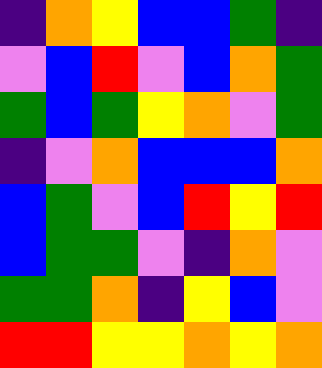[["indigo", "orange", "yellow", "blue", "blue", "green", "indigo"], ["violet", "blue", "red", "violet", "blue", "orange", "green"], ["green", "blue", "green", "yellow", "orange", "violet", "green"], ["indigo", "violet", "orange", "blue", "blue", "blue", "orange"], ["blue", "green", "violet", "blue", "red", "yellow", "red"], ["blue", "green", "green", "violet", "indigo", "orange", "violet"], ["green", "green", "orange", "indigo", "yellow", "blue", "violet"], ["red", "red", "yellow", "yellow", "orange", "yellow", "orange"]]